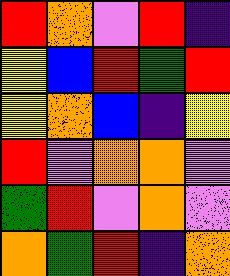[["red", "orange", "violet", "red", "indigo"], ["yellow", "blue", "red", "green", "red"], ["yellow", "orange", "blue", "indigo", "yellow"], ["red", "violet", "orange", "orange", "violet"], ["green", "red", "violet", "orange", "violet"], ["orange", "green", "red", "indigo", "orange"]]